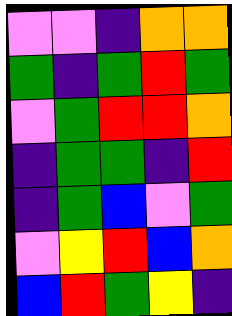[["violet", "violet", "indigo", "orange", "orange"], ["green", "indigo", "green", "red", "green"], ["violet", "green", "red", "red", "orange"], ["indigo", "green", "green", "indigo", "red"], ["indigo", "green", "blue", "violet", "green"], ["violet", "yellow", "red", "blue", "orange"], ["blue", "red", "green", "yellow", "indigo"]]